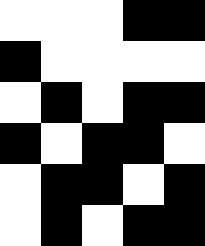[["white", "white", "white", "black", "black"], ["black", "white", "white", "white", "white"], ["white", "black", "white", "black", "black"], ["black", "white", "black", "black", "white"], ["white", "black", "black", "white", "black"], ["white", "black", "white", "black", "black"]]